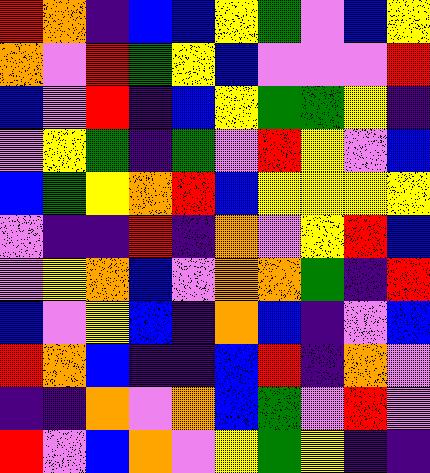[["red", "orange", "indigo", "blue", "blue", "yellow", "green", "violet", "blue", "yellow"], ["orange", "violet", "red", "green", "yellow", "blue", "violet", "violet", "violet", "red"], ["blue", "violet", "red", "indigo", "blue", "yellow", "green", "green", "yellow", "indigo"], ["violet", "yellow", "green", "indigo", "green", "violet", "red", "yellow", "violet", "blue"], ["blue", "green", "yellow", "orange", "red", "blue", "yellow", "yellow", "yellow", "yellow"], ["violet", "indigo", "indigo", "red", "indigo", "orange", "violet", "yellow", "red", "blue"], ["violet", "yellow", "orange", "blue", "violet", "orange", "orange", "green", "indigo", "red"], ["blue", "violet", "yellow", "blue", "indigo", "orange", "blue", "indigo", "violet", "blue"], ["red", "orange", "blue", "indigo", "indigo", "blue", "red", "indigo", "orange", "violet"], ["indigo", "indigo", "orange", "violet", "orange", "blue", "green", "violet", "red", "violet"], ["red", "violet", "blue", "orange", "violet", "yellow", "green", "yellow", "indigo", "indigo"]]